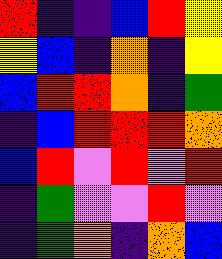[["red", "indigo", "indigo", "blue", "red", "yellow"], ["yellow", "blue", "indigo", "orange", "indigo", "yellow"], ["blue", "red", "red", "orange", "indigo", "green"], ["indigo", "blue", "red", "red", "red", "orange"], ["blue", "red", "violet", "red", "violet", "red"], ["indigo", "green", "violet", "violet", "red", "violet"], ["indigo", "green", "orange", "indigo", "orange", "blue"]]